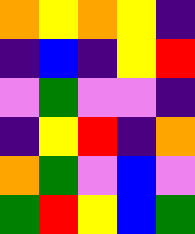[["orange", "yellow", "orange", "yellow", "indigo"], ["indigo", "blue", "indigo", "yellow", "red"], ["violet", "green", "violet", "violet", "indigo"], ["indigo", "yellow", "red", "indigo", "orange"], ["orange", "green", "violet", "blue", "violet"], ["green", "red", "yellow", "blue", "green"]]